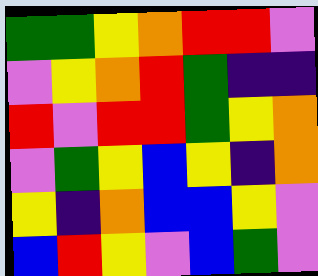[["green", "green", "yellow", "orange", "red", "red", "violet"], ["violet", "yellow", "orange", "red", "green", "indigo", "indigo"], ["red", "violet", "red", "red", "green", "yellow", "orange"], ["violet", "green", "yellow", "blue", "yellow", "indigo", "orange"], ["yellow", "indigo", "orange", "blue", "blue", "yellow", "violet"], ["blue", "red", "yellow", "violet", "blue", "green", "violet"]]